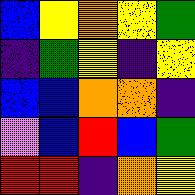[["blue", "yellow", "orange", "yellow", "green"], ["indigo", "green", "yellow", "indigo", "yellow"], ["blue", "blue", "orange", "orange", "indigo"], ["violet", "blue", "red", "blue", "green"], ["red", "red", "indigo", "orange", "yellow"]]